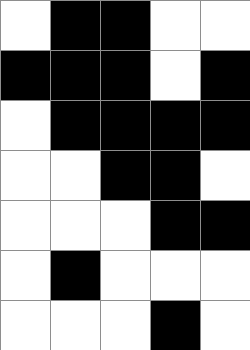[["white", "black", "black", "white", "white"], ["black", "black", "black", "white", "black"], ["white", "black", "black", "black", "black"], ["white", "white", "black", "black", "white"], ["white", "white", "white", "black", "black"], ["white", "black", "white", "white", "white"], ["white", "white", "white", "black", "white"]]